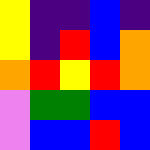[["yellow", "indigo", "indigo", "blue", "indigo"], ["yellow", "indigo", "red", "blue", "orange"], ["orange", "red", "yellow", "red", "orange"], ["violet", "green", "green", "blue", "blue"], ["violet", "blue", "blue", "red", "blue"]]